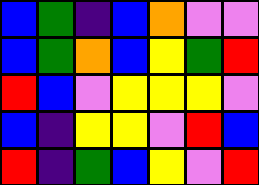[["blue", "green", "indigo", "blue", "orange", "violet", "violet"], ["blue", "green", "orange", "blue", "yellow", "green", "red"], ["red", "blue", "violet", "yellow", "yellow", "yellow", "violet"], ["blue", "indigo", "yellow", "yellow", "violet", "red", "blue"], ["red", "indigo", "green", "blue", "yellow", "violet", "red"]]